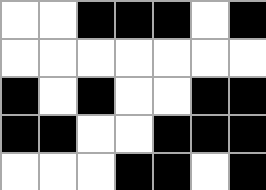[["white", "white", "black", "black", "black", "white", "black"], ["white", "white", "white", "white", "white", "white", "white"], ["black", "white", "black", "white", "white", "black", "black"], ["black", "black", "white", "white", "black", "black", "black"], ["white", "white", "white", "black", "black", "white", "black"]]